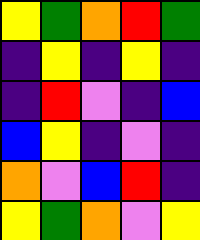[["yellow", "green", "orange", "red", "green"], ["indigo", "yellow", "indigo", "yellow", "indigo"], ["indigo", "red", "violet", "indigo", "blue"], ["blue", "yellow", "indigo", "violet", "indigo"], ["orange", "violet", "blue", "red", "indigo"], ["yellow", "green", "orange", "violet", "yellow"]]